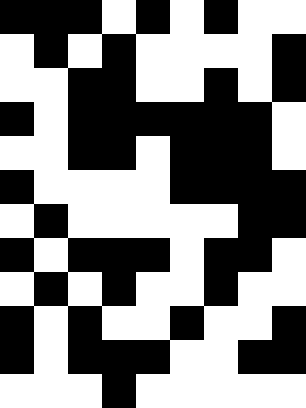[["black", "black", "black", "white", "black", "white", "black", "white", "white"], ["white", "black", "white", "black", "white", "white", "white", "white", "black"], ["white", "white", "black", "black", "white", "white", "black", "white", "black"], ["black", "white", "black", "black", "black", "black", "black", "black", "white"], ["white", "white", "black", "black", "white", "black", "black", "black", "white"], ["black", "white", "white", "white", "white", "black", "black", "black", "black"], ["white", "black", "white", "white", "white", "white", "white", "black", "black"], ["black", "white", "black", "black", "black", "white", "black", "black", "white"], ["white", "black", "white", "black", "white", "white", "black", "white", "white"], ["black", "white", "black", "white", "white", "black", "white", "white", "black"], ["black", "white", "black", "black", "black", "white", "white", "black", "black"], ["white", "white", "white", "black", "white", "white", "white", "white", "white"]]